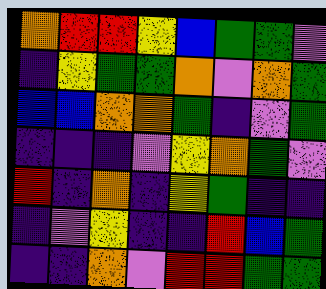[["orange", "red", "red", "yellow", "blue", "green", "green", "violet"], ["indigo", "yellow", "green", "green", "orange", "violet", "orange", "green"], ["blue", "blue", "orange", "orange", "green", "indigo", "violet", "green"], ["indigo", "indigo", "indigo", "violet", "yellow", "orange", "green", "violet"], ["red", "indigo", "orange", "indigo", "yellow", "green", "indigo", "indigo"], ["indigo", "violet", "yellow", "indigo", "indigo", "red", "blue", "green"], ["indigo", "indigo", "orange", "violet", "red", "red", "green", "green"]]